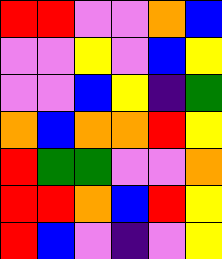[["red", "red", "violet", "violet", "orange", "blue"], ["violet", "violet", "yellow", "violet", "blue", "yellow"], ["violet", "violet", "blue", "yellow", "indigo", "green"], ["orange", "blue", "orange", "orange", "red", "yellow"], ["red", "green", "green", "violet", "violet", "orange"], ["red", "red", "orange", "blue", "red", "yellow"], ["red", "blue", "violet", "indigo", "violet", "yellow"]]